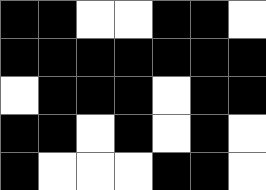[["black", "black", "white", "white", "black", "black", "white"], ["black", "black", "black", "black", "black", "black", "black"], ["white", "black", "black", "black", "white", "black", "black"], ["black", "black", "white", "black", "white", "black", "white"], ["black", "white", "white", "white", "black", "black", "white"]]